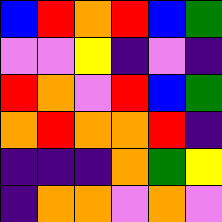[["blue", "red", "orange", "red", "blue", "green"], ["violet", "violet", "yellow", "indigo", "violet", "indigo"], ["red", "orange", "violet", "red", "blue", "green"], ["orange", "red", "orange", "orange", "red", "indigo"], ["indigo", "indigo", "indigo", "orange", "green", "yellow"], ["indigo", "orange", "orange", "violet", "orange", "violet"]]